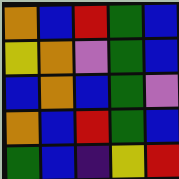[["orange", "blue", "red", "green", "blue"], ["yellow", "orange", "violet", "green", "blue"], ["blue", "orange", "blue", "green", "violet"], ["orange", "blue", "red", "green", "blue"], ["green", "blue", "indigo", "yellow", "red"]]